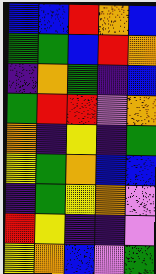[["blue", "blue", "red", "orange", "blue"], ["green", "green", "blue", "red", "orange"], ["indigo", "orange", "green", "indigo", "blue"], ["green", "red", "red", "violet", "orange"], ["orange", "indigo", "yellow", "indigo", "green"], ["yellow", "green", "orange", "blue", "blue"], ["indigo", "green", "yellow", "orange", "violet"], ["red", "yellow", "indigo", "indigo", "violet"], ["yellow", "orange", "blue", "violet", "green"]]